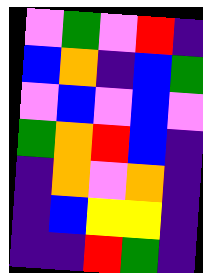[["violet", "green", "violet", "red", "indigo"], ["blue", "orange", "indigo", "blue", "green"], ["violet", "blue", "violet", "blue", "violet"], ["green", "orange", "red", "blue", "indigo"], ["indigo", "orange", "violet", "orange", "indigo"], ["indigo", "blue", "yellow", "yellow", "indigo"], ["indigo", "indigo", "red", "green", "indigo"]]